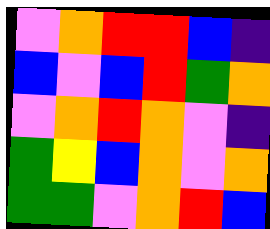[["violet", "orange", "red", "red", "blue", "indigo"], ["blue", "violet", "blue", "red", "green", "orange"], ["violet", "orange", "red", "orange", "violet", "indigo"], ["green", "yellow", "blue", "orange", "violet", "orange"], ["green", "green", "violet", "orange", "red", "blue"]]